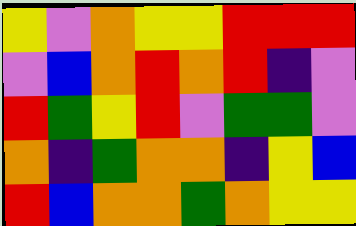[["yellow", "violet", "orange", "yellow", "yellow", "red", "red", "red"], ["violet", "blue", "orange", "red", "orange", "red", "indigo", "violet"], ["red", "green", "yellow", "red", "violet", "green", "green", "violet"], ["orange", "indigo", "green", "orange", "orange", "indigo", "yellow", "blue"], ["red", "blue", "orange", "orange", "green", "orange", "yellow", "yellow"]]